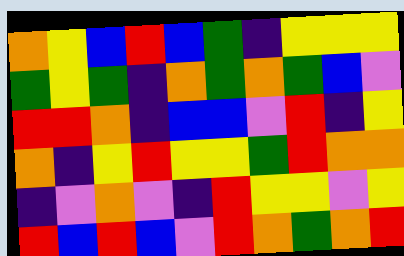[["orange", "yellow", "blue", "red", "blue", "green", "indigo", "yellow", "yellow", "yellow"], ["green", "yellow", "green", "indigo", "orange", "green", "orange", "green", "blue", "violet"], ["red", "red", "orange", "indigo", "blue", "blue", "violet", "red", "indigo", "yellow"], ["orange", "indigo", "yellow", "red", "yellow", "yellow", "green", "red", "orange", "orange"], ["indigo", "violet", "orange", "violet", "indigo", "red", "yellow", "yellow", "violet", "yellow"], ["red", "blue", "red", "blue", "violet", "red", "orange", "green", "orange", "red"]]